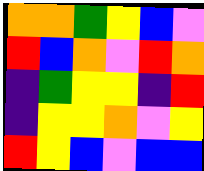[["orange", "orange", "green", "yellow", "blue", "violet"], ["red", "blue", "orange", "violet", "red", "orange"], ["indigo", "green", "yellow", "yellow", "indigo", "red"], ["indigo", "yellow", "yellow", "orange", "violet", "yellow"], ["red", "yellow", "blue", "violet", "blue", "blue"]]